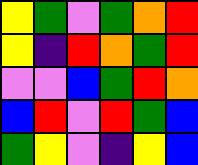[["yellow", "green", "violet", "green", "orange", "red"], ["yellow", "indigo", "red", "orange", "green", "red"], ["violet", "violet", "blue", "green", "red", "orange"], ["blue", "red", "violet", "red", "green", "blue"], ["green", "yellow", "violet", "indigo", "yellow", "blue"]]